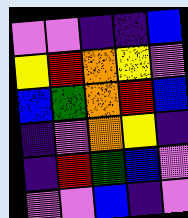[["violet", "violet", "indigo", "indigo", "blue"], ["yellow", "red", "orange", "yellow", "violet"], ["blue", "green", "orange", "red", "blue"], ["indigo", "violet", "orange", "yellow", "indigo"], ["indigo", "red", "green", "blue", "violet"], ["violet", "violet", "blue", "indigo", "violet"]]